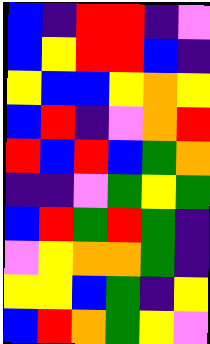[["blue", "indigo", "red", "red", "indigo", "violet"], ["blue", "yellow", "red", "red", "blue", "indigo"], ["yellow", "blue", "blue", "yellow", "orange", "yellow"], ["blue", "red", "indigo", "violet", "orange", "red"], ["red", "blue", "red", "blue", "green", "orange"], ["indigo", "indigo", "violet", "green", "yellow", "green"], ["blue", "red", "green", "red", "green", "indigo"], ["violet", "yellow", "orange", "orange", "green", "indigo"], ["yellow", "yellow", "blue", "green", "indigo", "yellow"], ["blue", "red", "orange", "green", "yellow", "violet"]]